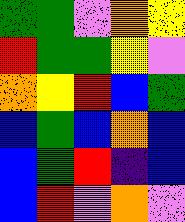[["green", "green", "violet", "orange", "yellow"], ["red", "green", "green", "yellow", "violet"], ["orange", "yellow", "red", "blue", "green"], ["blue", "green", "blue", "orange", "blue"], ["blue", "green", "red", "indigo", "blue"], ["blue", "red", "violet", "orange", "violet"]]